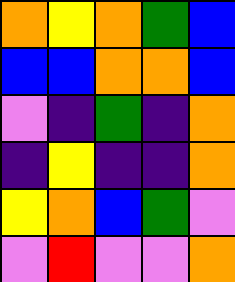[["orange", "yellow", "orange", "green", "blue"], ["blue", "blue", "orange", "orange", "blue"], ["violet", "indigo", "green", "indigo", "orange"], ["indigo", "yellow", "indigo", "indigo", "orange"], ["yellow", "orange", "blue", "green", "violet"], ["violet", "red", "violet", "violet", "orange"]]